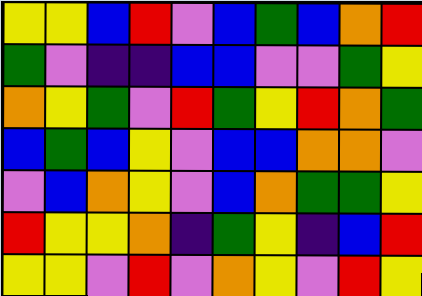[["yellow", "yellow", "blue", "red", "violet", "blue", "green", "blue", "orange", "red"], ["green", "violet", "indigo", "indigo", "blue", "blue", "violet", "violet", "green", "yellow"], ["orange", "yellow", "green", "violet", "red", "green", "yellow", "red", "orange", "green"], ["blue", "green", "blue", "yellow", "violet", "blue", "blue", "orange", "orange", "violet"], ["violet", "blue", "orange", "yellow", "violet", "blue", "orange", "green", "green", "yellow"], ["red", "yellow", "yellow", "orange", "indigo", "green", "yellow", "indigo", "blue", "red"], ["yellow", "yellow", "violet", "red", "violet", "orange", "yellow", "violet", "red", "yellow"]]